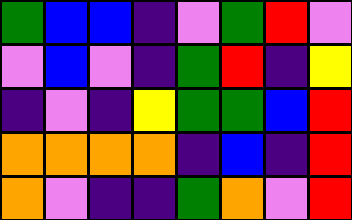[["green", "blue", "blue", "indigo", "violet", "green", "red", "violet"], ["violet", "blue", "violet", "indigo", "green", "red", "indigo", "yellow"], ["indigo", "violet", "indigo", "yellow", "green", "green", "blue", "red"], ["orange", "orange", "orange", "orange", "indigo", "blue", "indigo", "red"], ["orange", "violet", "indigo", "indigo", "green", "orange", "violet", "red"]]